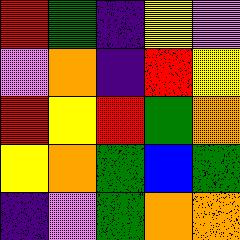[["red", "green", "indigo", "yellow", "violet"], ["violet", "orange", "indigo", "red", "yellow"], ["red", "yellow", "red", "green", "orange"], ["yellow", "orange", "green", "blue", "green"], ["indigo", "violet", "green", "orange", "orange"]]